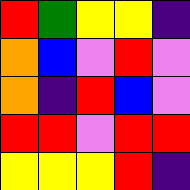[["red", "green", "yellow", "yellow", "indigo"], ["orange", "blue", "violet", "red", "violet"], ["orange", "indigo", "red", "blue", "violet"], ["red", "red", "violet", "red", "red"], ["yellow", "yellow", "yellow", "red", "indigo"]]